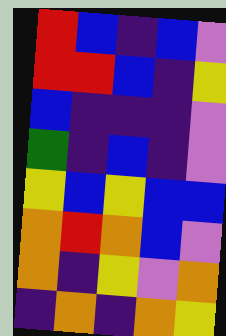[["red", "blue", "indigo", "blue", "violet"], ["red", "red", "blue", "indigo", "yellow"], ["blue", "indigo", "indigo", "indigo", "violet"], ["green", "indigo", "blue", "indigo", "violet"], ["yellow", "blue", "yellow", "blue", "blue"], ["orange", "red", "orange", "blue", "violet"], ["orange", "indigo", "yellow", "violet", "orange"], ["indigo", "orange", "indigo", "orange", "yellow"]]